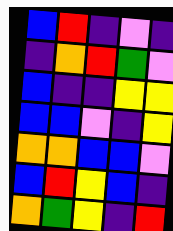[["blue", "red", "indigo", "violet", "indigo"], ["indigo", "orange", "red", "green", "violet"], ["blue", "indigo", "indigo", "yellow", "yellow"], ["blue", "blue", "violet", "indigo", "yellow"], ["orange", "orange", "blue", "blue", "violet"], ["blue", "red", "yellow", "blue", "indigo"], ["orange", "green", "yellow", "indigo", "red"]]